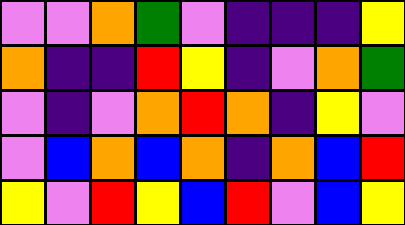[["violet", "violet", "orange", "green", "violet", "indigo", "indigo", "indigo", "yellow"], ["orange", "indigo", "indigo", "red", "yellow", "indigo", "violet", "orange", "green"], ["violet", "indigo", "violet", "orange", "red", "orange", "indigo", "yellow", "violet"], ["violet", "blue", "orange", "blue", "orange", "indigo", "orange", "blue", "red"], ["yellow", "violet", "red", "yellow", "blue", "red", "violet", "blue", "yellow"]]